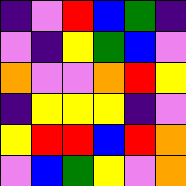[["indigo", "violet", "red", "blue", "green", "indigo"], ["violet", "indigo", "yellow", "green", "blue", "violet"], ["orange", "violet", "violet", "orange", "red", "yellow"], ["indigo", "yellow", "yellow", "yellow", "indigo", "violet"], ["yellow", "red", "red", "blue", "red", "orange"], ["violet", "blue", "green", "yellow", "violet", "orange"]]